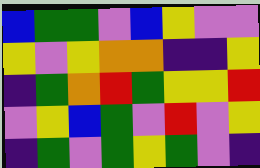[["blue", "green", "green", "violet", "blue", "yellow", "violet", "violet"], ["yellow", "violet", "yellow", "orange", "orange", "indigo", "indigo", "yellow"], ["indigo", "green", "orange", "red", "green", "yellow", "yellow", "red"], ["violet", "yellow", "blue", "green", "violet", "red", "violet", "yellow"], ["indigo", "green", "violet", "green", "yellow", "green", "violet", "indigo"]]